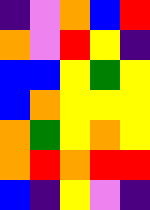[["indigo", "violet", "orange", "blue", "red"], ["orange", "violet", "red", "yellow", "indigo"], ["blue", "blue", "yellow", "green", "yellow"], ["blue", "orange", "yellow", "yellow", "yellow"], ["orange", "green", "yellow", "orange", "yellow"], ["orange", "red", "orange", "red", "red"], ["blue", "indigo", "yellow", "violet", "indigo"]]